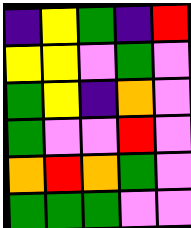[["indigo", "yellow", "green", "indigo", "red"], ["yellow", "yellow", "violet", "green", "violet"], ["green", "yellow", "indigo", "orange", "violet"], ["green", "violet", "violet", "red", "violet"], ["orange", "red", "orange", "green", "violet"], ["green", "green", "green", "violet", "violet"]]